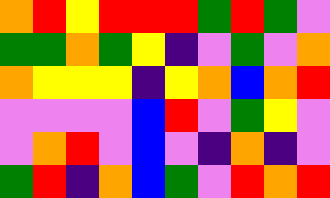[["orange", "red", "yellow", "red", "red", "red", "green", "red", "green", "violet"], ["green", "green", "orange", "green", "yellow", "indigo", "violet", "green", "violet", "orange"], ["orange", "yellow", "yellow", "yellow", "indigo", "yellow", "orange", "blue", "orange", "red"], ["violet", "violet", "violet", "violet", "blue", "red", "violet", "green", "yellow", "violet"], ["violet", "orange", "red", "violet", "blue", "violet", "indigo", "orange", "indigo", "violet"], ["green", "red", "indigo", "orange", "blue", "green", "violet", "red", "orange", "red"]]